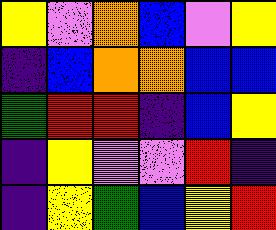[["yellow", "violet", "orange", "blue", "violet", "yellow"], ["indigo", "blue", "orange", "orange", "blue", "blue"], ["green", "red", "red", "indigo", "blue", "yellow"], ["indigo", "yellow", "violet", "violet", "red", "indigo"], ["indigo", "yellow", "green", "blue", "yellow", "red"]]